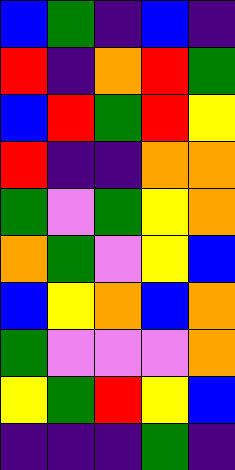[["blue", "green", "indigo", "blue", "indigo"], ["red", "indigo", "orange", "red", "green"], ["blue", "red", "green", "red", "yellow"], ["red", "indigo", "indigo", "orange", "orange"], ["green", "violet", "green", "yellow", "orange"], ["orange", "green", "violet", "yellow", "blue"], ["blue", "yellow", "orange", "blue", "orange"], ["green", "violet", "violet", "violet", "orange"], ["yellow", "green", "red", "yellow", "blue"], ["indigo", "indigo", "indigo", "green", "indigo"]]